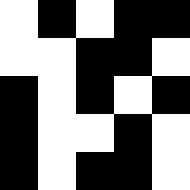[["white", "black", "white", "black", "black"], ["white", "white", "black", "black", "white"], ["black", "white", "black", "white", "black"], ["black", "white", "white", "black", "white"], ["black", "white", "black", "black", "white"]]